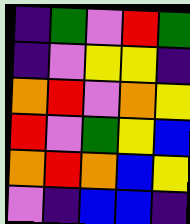[["indigo", "green", "violet", "red", "green"], ["indigo", "violet", "yellow", "yellow", "indigo"], ["orange", "red", "violet", "orange", "yellow"], ["red", "violet", "green", "yellow", "blue"], ["orange", "red", "orange", "blue", "yellow"], ["violet", "indigo", "blue", "blue", "indigo"]]